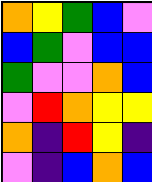[["orange", "yellow", "green", "blue", "violet"], ["blue", "green", "violet", "blue", "blue"], ["green", "violet", "violet", "orange", "blue"], ["violet", "red", "orange", "yellow", "yellow"], ["orange", "indigo", "red", "yellow", "indigo"], ["violet", "indigo", "blue", "orange", "blue"]]